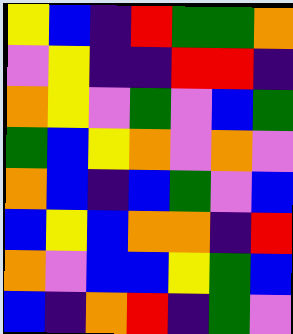[["yellow", "blue", "indigo", "red", "green", "green", "orange"], ["violet", "yellow", "indigo", "indigo", "red", "red", "indigo"], ["orange", "yellow", "violet", "green", "violet", "blue", "green"], ["green", "blue", "yellow", "orange", "violet", "orange", "violet"], ["orange", "blue", "indigo", "blue", "green", "violet", "blue"], ["blue", "yellow", "blue", "orange", "orange", "indigo", "red"], ["orange", "violet", "blue", "blue", "yellow", "green", "blue"], ["blue", "indigo", "orange", "red", "indigo", "green", "violet"]]